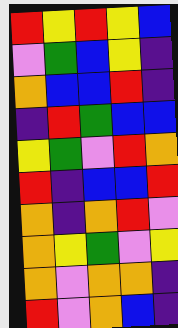[["red", "yellow", "red", "yellow", "blue"], ["violet", "green", "blue", "yellow", "indigo"], ["orange", "blue", "blue", "red", "indigo"], ["indigo", "red", "green", "blue", "blue"], ["yellow", "green", "violet", "red", "orange"], ["red", "indigo", "blue", "blue", "red"], ["orange", "indigo", "orange", "red", "violet"], ["orange", "yellow", "green", "violet", "yellow"], ["orange", "violet", "orange", "orange", "indigo"], ["red", "violet", "orange", "blue", "indigo"]]